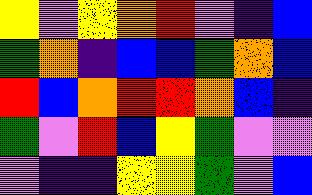[["yellow", "violet", "yellow", "orange", "red", "violet", "indigo", "blue"], ["green", "orange", "indigo", "blue", "blue", "green", "orange", "blue"], ["red", "blue", "orange", "red", "red", "orange", "blue", "indigo"], ["green", "violet", "red", "blue", "yellow", "green", "violet", "violet"], ["violet", "indigo", "indigo", "yellow", "yellow", "green", "violet", "blue"]]